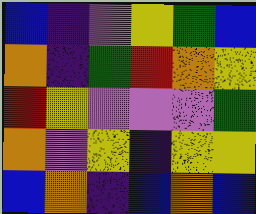[["blue", "indigo", "violet", "yellow", "green", "blue"], ["orange", "indigo", "green", "red", "orange", "yellow"], ["red", "yellow", "violet", "violet", "violet", "green"], ["orange", "violet", "yellow", "indigo", "yellow", "yellow"], ["blue", "orange", "indigo", "blue", "orange", "blue"]]